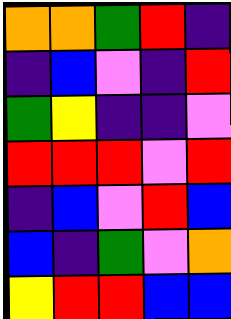[["orange", "orange", "green", "red", "indigo"], ["indigo", "blue", "violet", "indigo", "red"], ["green", "yellow", "indigo", "indigo", "violet"], ["red", "red", "red", "violet", "red"], ["indigo", "blue", "violet", "red", "blue"], ["blue", "indigo", "green", "violet", "orange"], ["yellow", "red", "red", "blue", "blue"]]